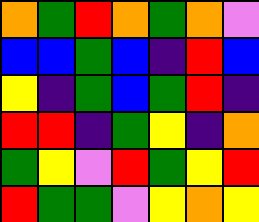[["orange", "green", "red", "orange", "green", "orange", "violet"], ["blue", "blue", "green", "blue", "indigo", "red", "blue"], ["yellow", "indigo", "green", "blue", "green", "red", "indigo"], ["red", "red", "indigo", "green", "yellow", "indigo", "orange"], ["green", "yellow", "violet", "red", "green", "yellow", "red"], ["red", "green", "green", "violet", "yellow", "orange", "yellow"]]